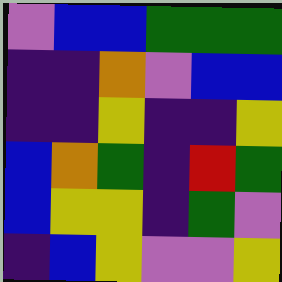[["violet", "blue", "blue", "green", "green", "green"], ["indigo", "indigo", "orange", "violet", "blue", "blue"], ["indigo", "indigo", "yellow", "indigo", "indigo", "yellow"], ["blue", "orange", "green", "indigo", "red", "green"], ["blue", "yellow", "yellow", "indigo", "green", "violet"], ["indigo", "blue", "yellow", "violet", "violet", "yellow"]]